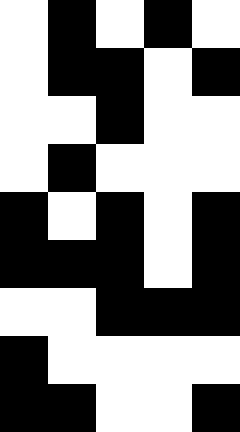[["white", "black", "white", "black", "white"], ["white", "black", "black", "white", "black"], ["white", "white", "black", "white", "white"], ["white", "black", "white", "white", "white"], ["black", "white", "black", "white", "black"], ["black", "black", "black", "white", "black"], ["white", "white", "black", "black", "black"], ["black", "white", "white", "white", "white"], ["black", "black", "white", "white", "black"]]